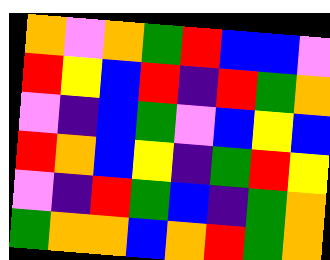[["orange", "violet", "orange", "green", "red", "blue", "blue", "violet"], ["red", "yellow", "blue", "red", "indigo", "red", "green", "orange"], ["violet", "indigo", "blue", "green", "violet", "blue", "yellow", "blue"], ["red", "orange", "blue", "yellow", "indigo", "green", "red", "yellow"], ["violet", "indigo", "red", "green", "blue", "indigo", "green", "orange"], ["green", "orange", "orange", "blue", "orange", "red", "green", "orange"]]